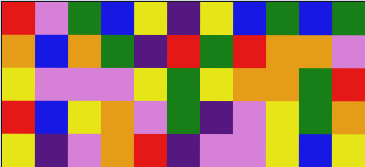[["red", "violet", "green", "blue", "yellow", "indigo", "yellow", "blue", "green", "blue", "green"], ["orange", "blue", "orange", "green", "indigo", "red", "green", "red", "orange", "orange", "violet"], ["yellow", "violet", "violet", "violet", "yellow", "green", "yellow", "orange", "orange", "green", "red"], ["red", "blue", "yellow", "orange", "violet", "green", "indigo", "violet", "yellow", "green", "orange"], ["yellow", "indigo", "violet", "orange", "red", "indigo", "violet", "violet", "yellow", "blue", "yellow"]]